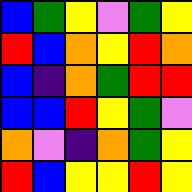[["blue", "green", "yellow", "violet", "green", "yellow"], ["red", "blue", "orange", "yellow", "red", "orange"], ["blue", "indigo", "orange", "green", "red", "red"], ["blue", "blue", "red", "yellow", "green", "violet"], ["orange", "violet", "indigo", "orange", "green", "yellow"], ["red", "blue", "yellow", "yellow", "red", "yellow"]]